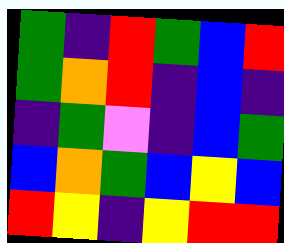[["green", "indigo", "red", "green", "blue", "red"], ["green", "orange", "red", "indigo", "blue", "indigo"], ["indigo", "green", "violet", "indigo", "blue", "green"], ["blue", "orange", "green", "blue", "yellow", "blue"], ["red", "yellow", "indigo", "yellow", "red", "red"]]